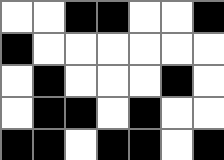[["white", "white", "black", "black", "white", "white", "black"], ["black", "white", "white", "white", "white", "white", "white"], ["white", "black", "white", "white", "white", "black", "white"], ["white", "black", "black", "white", "black", "white", "white"], ["black", "black", "white", "black", "black", "white", "black"]]